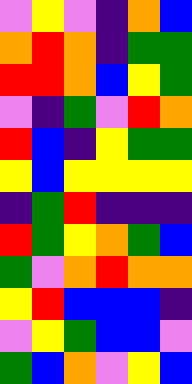[["violet", "yellow", "violet", "indigo", "orange", "blue"], ["orange", "red", "orange", "indigo", "green", "green"], ["red", "red", "orange", "blue", "yellow", "green"], ["violet", "indigo", "green", "violet", "red", "orange"], ["red", "blue", "indigo", "yellow", "green", "green"], ["yellow", "blue", "yellow", "yellow", "yellow", "yellow"], ["indigo", "green", "red", "indigo", "indigo", "indigo"], ["red", "green", "yellow", "orange", "green", "blue"], ["green", "violet", "orange", "red", "orange", "orange"], ["yellow", "red", "blue", "blue", "blue", "indigo"], ["violet", "yellow", "green", "blue", "blue", "violet"], ["green", "blue", "orange", "violet", "yellow", "blue"]]